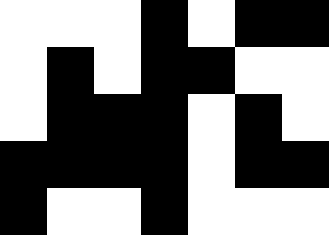[["white", "white", "white", "black", "white", "black", "black"], ["white", "black", "white", "black", "black", "white", "white"], ["white", "black", "black", "black", "white", "black", "white"], ["black", "black", "black", "black", "white", "black", "black"], ["black", "white", "white", "black", "white", "white", "white"]]